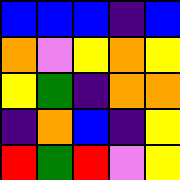[["blue", "blue", "blue", "indigo", "blue"], ["orange", "violet", "yellow", "orange", "yellow"], ["yellow", "green", "indigo", "orange", "orange"], ["indigo", "orange", "blue", "indigo", "yellow"], ["red", "green", "red", "violet", "yellow"]]